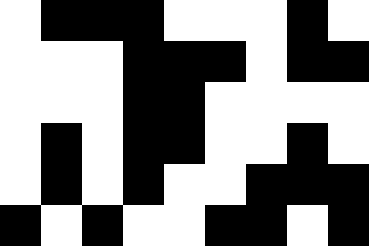[["white", "black", "black", "black", "white", "white", "white", "black", "white"], ["white", "white", "white", "black", "black", "black", "white", "black", "black"], ["white", "white", "white", "black", "black", "white", "white", "white", "white"], ["white", "black", "white", "black", "black", "white", "white", "black", "white"], ["white", "black", "white", "black", "white", "white", "black", "black", "black"], ["black", "white", "black", "white", "white", "black", "black", "white", "black"]]